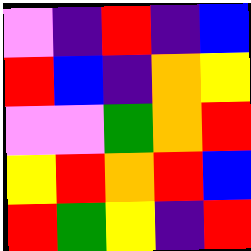[["violet", "indigo", "red", "indigo", "blue"], ["red", "blue", "indigo", "orange", "yellow"], ["violet", "violet", "green", "orange", "red"], ["yellow", "red", "orange", "red", "blue"], ["red", "green", "yellow", "indigo", "red"]]